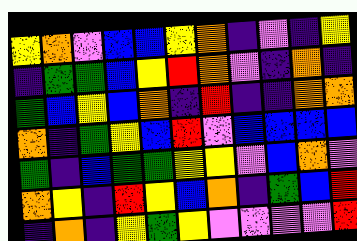[["yellow", "orange", "violet", "blue", "blue", "yellow", "orange", "indigo", "violet", "indigo", "yellow"], ["indigo", "green", "green", "blue", "yellow", "red", "orange", "violet", "indigo", "orange", "indigo"], ["green", "blue", "yellow", "blue", "orange", "indigo", "red", "indigo", "indigo", "orange", "orange"], ["orange", "indigo", "green", "yellow", "blue", "red", "violet", "blue", "blue", "blue", "blue"], ["green", "indigo", "blue", "green", "green", "yellow", "yellow", "violet", "blue", "orange", "violet"], ["orange", "yellow", "indigo", "red", "yellow", "blue", "orange", "indigo", "green", "blue", "red"], ["indigo", "orange", "indigo", "yellow", "green", "yellow", "violet", "violet", "violet", "violet", "red"]]